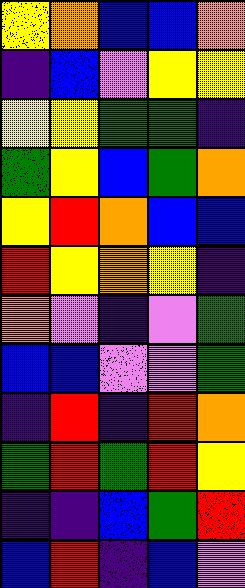[["yellow", "orange", "blue", "blue", "orange"], ["indigo", "blue", "violet", "yellow", "yellow"], ["yellow", "yellow", "green", "green", "indigo"], ["green", "yellow", "blue", "green", "orange"], ["yellow", "red", "orange", "blue", "blue"], ["red", "yellow", "orange", "yellow", "indigo"], ["orange", "violet", "indigo", "violet", "green"], ["blue", "blue", "violet", "violet", "green"], ["indigo", "red", "indigo", "red", "orange"], ["green", "red", "green", "red", "yellow"], ["indigo", "indigo", "blue", "green", "red"], ["blue", "red", "indigo", "blue", "violet"]]